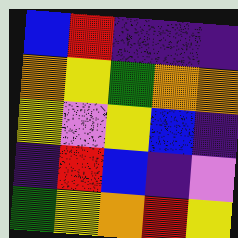[["blue", "red", "indigo", "indigo", "indigo"], ["orange", "yellow", "green", "orange", "orange"], ["yellow", "violet", "yellow", "blue", "indigo"], ["indigo", "red", "blue", "indigo", "violet"], ["green", "yellow", "orange", "red", "yellow"]]